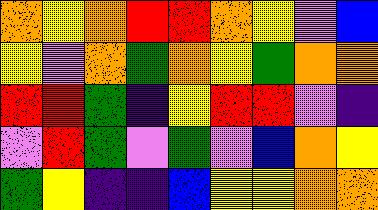[["orange", "yellow", "orange", "red", "red", "orange", "yellow", "violet", "blue"], ["yellow", "violet", "orange", "green", "orange", "yellow", "green", "orange", "orange"], ["red", "red", "green", "indigo", "yellow", "red", "red", "violet", "indigo"], ["violet", "red", "green", "violet", "green", "violet", "blue", "orange", "yellow"], ["green", "yellow", "indigo", "indigo", "blue", "yellow", "yellow", "orange", "orange"]]